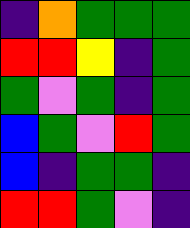[["indigo", "orange", "green", "green", "green"], ["red", "red", "yellow", "indigo", "green"], ["green", "violet", "green", "indigo", "green"], ["blue", "green", "violet", "red", "green"], ["blue", "indigo", "green", "green", "indigo"], ["red", "red", "green", "violet", "indigo"]]